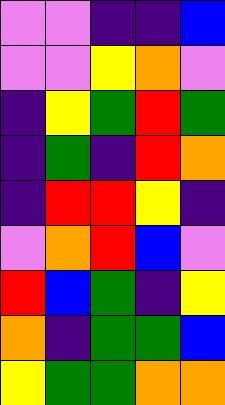[["violet", "violet", "indigo", "indigo", "blue"], ["violet", "violet", "yellow", "orange", "violet"], ["indigo", "yellow", "green", "red", "green"], ["indigo", "green", "indigo", "red", "orange"], ["indigo", "red", "red", "yellow", "indigo"], ["violet", "orange", "red", "blue", "violet"], ["red", "blue", "green", "indigo", "yellow"], ["orange", "indigo", "green", "green", "blue"], ["yellow", "green", "green", "orange", "orange"]]